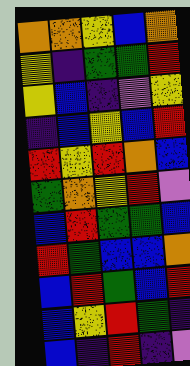[["orange", "orange", "yellow", "blue", "orange"], ["yellow", "indigo", "green", "green", "red"], ["yellow", "blue", "indigo", "violet", "yellow"], ["indigo", "blue", "yellow", "blue", "red"], ["red", "yellow", "red", "orange", "blue"], ["green", "orange", "yellow", "red", "violet"], ["blue", "red", "green", "green", "blue"], ["red", "green", "blue", "blue", "orange"], ["blue", "red", "green", "blue", "red"], ["blue", "yellow", "red", "green", "indigo"], ["blue", "indigo", "red", "indigo", "violet"]]